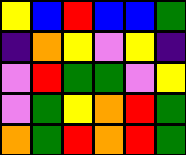[["yellow", "blue", "red", "blue", "blue", "green"], ["indigo", "orange", "yellow", "violet", "yellow", "indigo"], ["violet", "red", "green", "green", "violet", "yellow"], ["violet", "green", "yellow", "orange", "red", "green"], ["orange", "green", "red", "orange", "red", "green"]]